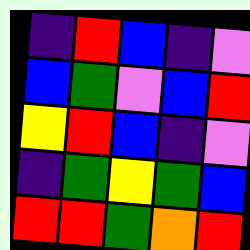[["indigo", "red", "blue", "indigo", "violet"], ["blue", "green", "violet", "blue", "red"], ["yellow", "red", "blue", "indigo", "violet"], ["indigo", "green", "yellow", "green", "blue"], ["red", "red", "green", "orange", "red"]]